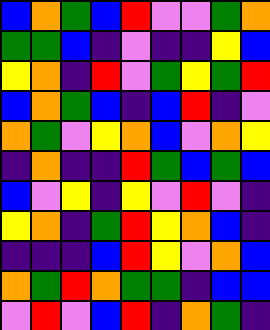[["blue", "orange", "green", "blue", "red", "violet", "violet", "green", "orange"], ["green", "green", "blue", "indigo", "violet", "indigo", "indigo", "yellow", "blue"], ["yellow", "orange", "indigo", "red", "violet", "green", "yellow", "green", "red"], ["blue", "orange", "green", "blue", "indigo", "blue", "red", "indigo", "violet"], ["orange", "green", "violet", "yellow", "orange", "blue", "violet", "orange", "yellow"], ["indigo", "orange", "indigo", "indigo", "red", "green", "blue", "green", "blue"], ["blue", "violet", "yellow", "indigo", "yellow", "violet", "red", "violet", "indigo"], ["yellow", "orange", "indigo", "green", "red", "yellow", "orange", "blue", "indigo"], ["indigo", "indigo", "indigo", "blue", "red", "yellow", "violet", "orange", "blue"], ["orange", "green", "red", "orange", "green", "green", "indigo", "blue", "blue"], ["violet", "red", "violet", "blue", "red", "indigo", "orange", "green", "indigo"]]